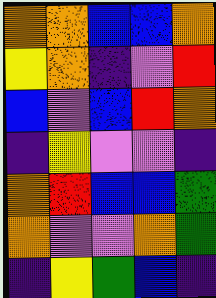[["orange", "orange", "blue", "blue", "orange"], ["yellow", "orange", "indigo", "violet", "red"], ["blue", "violet", "blue", "red", "orange"], ["indigo", "yellow", "violet", "violet", "indigo"], ["orange", "red", "blue", "blue", "green"], ["orange", "violet", "violet", "orange", "green"], ["indigo", "yellow", "green", "blue", "indigo"]]